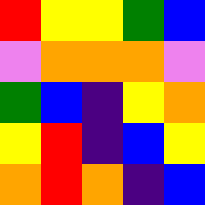[["red", "yellow", "yellow", "green", "blue"], ["violet", "orange", "orange", "orange", "violet"], ["green", "blue", "indigo", "yellow", "orange"], ["yellow", "red", "indigo", "blue", "yellow"], ["orange", "red", "orange", "indigo", "blue"]]